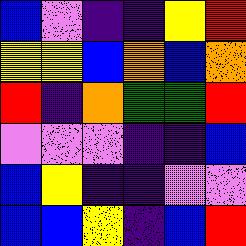[["blue", "violet", "indigo", "indigo", "yellow", "red"], ["yellow", "yellow", "blue", "orange", "blue", "orange"], ["red", "indigo", "orange", "green", "green", "red"], ["violet", "violet", "violet", "indigo", "indigo", "blue"], ["blue", "yellow", "indigo", "indigo", "violet", "violet"], ["blue", "blue", "yellow", "indigo", "blue", "red"]]